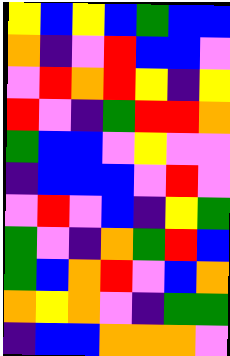[["yellow", "blue", "yellow", "blue", "green", "blue", "blue"], ["orange", "indigo", "violet", "red", "blue", "blue", "violet"], ["violet", "red", "orange", "red", "yellow", "indigo", "yellow"], ["red", "violet", "indigo", "green", "red", "red", "orange"], ["green", "blue", "blue", "violet", "yellow", "violet", "violet"], ["indigo", "blue", "blue", "blue", "violet", "red", "violet"], ["violet", "red", "violet", "blue", "indigo", "yellow", "green"], ["green", "violet", "indigo", "orange", "green", "red", "blue"], ["green", "blue", "orange", "red", "violet", "blue", "orange"], ["orange", "yellow", "orange", "violet", "indigo", "green", "green"], ["indigo", "blue", "blue", "orange", "orange", "orange", "violet"]]